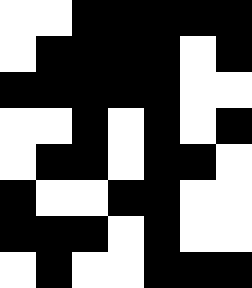[["white", "white", "black", "black", "black", "black", "black"], ["white", "black", "black", "black", "black", "white", "black"], ["black", "black", "black", "black", "black", "white", "white"], ["white", "white", "black", "white", "black", "white", "black"], ["white", "black", "black", "white", "black", "black", "white"], ["black", "white", "white", "black", "black", "white", "white"], ["black", "black", "black", "white", "black", "white", "white"], ["white", "black", "white", "white", "black", "black", "black"]]